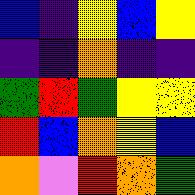[["blue", "indigo", "yellow", "blue", "yellow"], ["indigo", "indigo", "orange", "indigo", "indigo"], ["green", "red", "green", "yellow", "yellow"], ["red", "blue", "orange", "yellow", "blue"], ["orange", "violet", "red", "orange", "green"]]